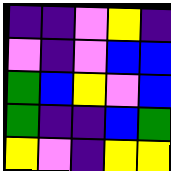[["indigo", "indigo", "violet", "yellow", "indigo"], ["violet", "indigo", "violet", "blue", "blue"], ["green", "blue", "yellow", "violet", "blue"], ["green", "indigo", "indigo", "blue", "green"], ["yellow", "violet", "indigo", "yellow", "yellow"]]